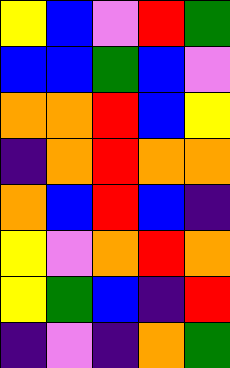[["yellow", "blue", "violet", "red", "green"], ["blue", "blue", "green", "blue", "violet"], ["orange", "orange", "red", "blue", "yellow"], ["indigo", "orange", "red", "orange", "orange"], ["orange", "blue", "red", "blue", "indigo"], ["yellow", "violet", "orange", "red", "orange"], ["yellow", "green", "blue", "indigo", "red"], ["indigo", "violet", "indigo", "orange", "green"]]